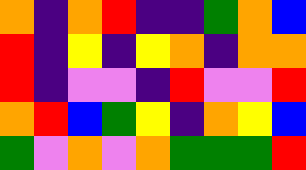[["orange", "indigo", "orange", "red", "indigo", "indigo", "green", "orange", "blue"], ["red", "indigo", "yellow", "indigo", "yellow", "orange", "indigo", "orange", "orange"], ["red", "indigo", "violet", "violet", "indigo", "red", "violet", "violet", "red"], ["orange", "red", "blue", "green", "yellow", "indigo", "orange", "yellow", "blue"], ["green", "violet", "orange", "violet", "orange", "green", "green", "green", "red"]]